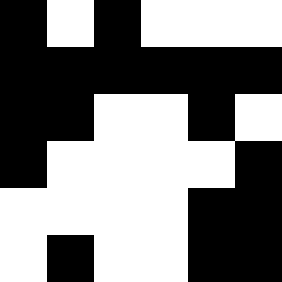[["black", "white", "black", "white", "white", "white"], ["black", "black", "black", "black", "black", "black"], ["black", "black", "white", "white", "black", "white"], ["black", "white", "white", "white", "white", "black"], ["white", "white", "white", "white", "black", "black"], ["white", "black", "white", "white", "black", "black"]]